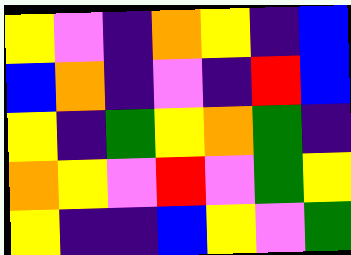[["yellow", "violet", "indigo", "orange", "yellow", "indigo", "blue"], ["blue", "orange", "indigo", "violet", "indigo", "red", "blue"], ["yellow", "indigo", "green", "yellow", "orange", "green", "indigo"], ["orange", "yellow", "violet", "red", "violet", "green", "yellow"], ["yellow", "indigo", "indigo", "blue", "yellow", "violet", "green"]]